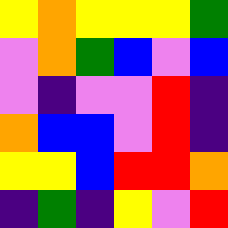[["yellow", "orange", "yellow", "yellow", "yellow", "green"], ["violet", "orange", "green", "blue", "violet", "blue"], ["violet", "indigo", "violet", "violet", "red", "indigo"], ["orange", "blue", "blue", "violet", "red", "indigo"], ["yellow", "yellow", "blue", "red", "red", "orange"], ["indigo", "green", "indigo", "yellow", "violet", "red"]]